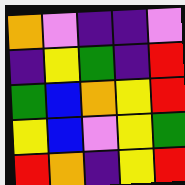[["orange", "violet", "indigo", "indigo", "violet"], ["indigo", "yellow", "green", "indigo", "red"], ["green", "blue", "orange", "yellow", "red"], ["yellow", "blue", "violet", "yellow", "green"], ["red", "orange", "indigo", "yellow", "red"]]